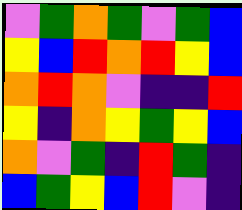[["violet", "green", "orange", "green", "violet", "green", "blue"], ["yellow", "blue", "red", "orange", "red", "yellow", "blue"], ["orange", "red", "orange", "violet", "indigo", "indigo", "red"], ["yellow", "indigo", "orange", "yellow", "green", "yellow", "blue"], ["orange", "violet", "green", "indigo", "red", "green", "indigo"], ["blue", "green", "yellow", "blue", "red", "violet", "indigo"]]